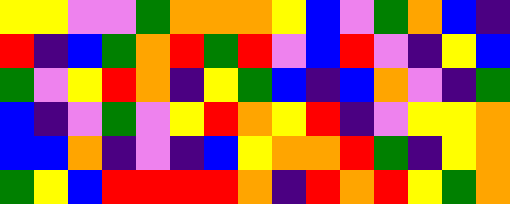[["yellow", "yellow", "violet", "violet", "green", "orange", "orange", "orange", "yellow", "blue", "violet", "green", "orange", "blue", "indigo"], ["red", "indigo", "blue", "green", "orange", "red", "green", "red", "violet", "blue", "red", "violet", "indigo", "yellow", "blue"], ["green", "violet", "yellow", "red", "orange", "indigo", "yellow", "green", "blue", "indigo", "blue", "orange", "violet", "indigo", "green"], ["blue", "indigo", "violet", "green", "violet", "yellow", "red", "orange", "yellow", "red", "indigo", "violet", "yellow", "yellow", "orange"], ["blue", "blue", "orange", "indigo", "violet", "indigo", "blue", "yellow", "orange", "orange", "red", "green", "indigo", "yellow", "orange"], ["green", "yellow", "blue", "red", "red", "red", "red", "orange", "indigo", "red", "orange", "red", "yellow", "green", "orange"]]